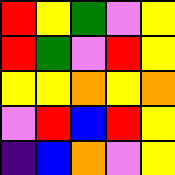[["red", "yellow", "green", "violet", "yellow"], ["red", "green", "violet", "red", "yellow"], ["yellow", "yellow", "orange", "yellow", "orange"], ["violet", "red", "blue", "red", "yellow"], ["indigo", "blue", "orange", "violet", "yellow"]]